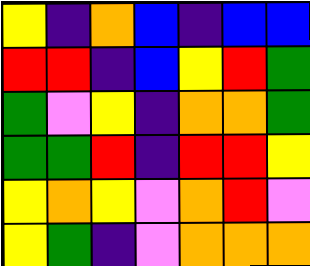[["yellow", "indigo", "orange", "blue", "indigo", "blue", "blue"], ["red", "red", "indigo", "blue", "yellow", "red", "green"], ["green", "violet", "yellow", "indigo", "orange", "orange", "green"], ["green", "green", "red", "indigo", "red", "red", "yellow"], ["yellow", "orange", "yellow", "violet", "orange", "red", "violet"], ["yellow", "green", "indigo", "violet", "orange", "orange", "orange"]]